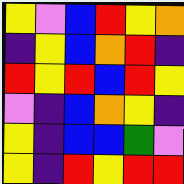[["yellow", "violet", "blue", "red", "yellow", "orange"], ["indigo", "yellow", "blue", "orange", "red", "indigo"], ["red", "yellow", "red", "blue", "red", "yellow"], ["violet", "indigo", "blue", "orange", "yellow", "indigo"], ["yellow", "indigo", "blue", "blue", "green", "violet"], ["yellow", "indigo", "red", "yellow", "red", "red"]]